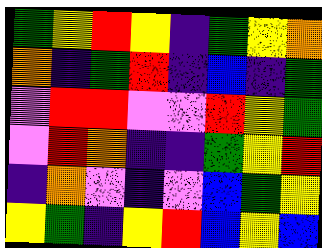[["green", "yellow", "red", "yellow", "indigo", "green", "yellow", "orange"], ["orange", "indigo", "green", "red", "indigo", "blue", "indigo", "green"], ["violet", "red", "red", "violet", "violet", "red", "yellow", "green"], ["violet", "red", "orange", "indigo", "indigo", "green", "yellow", "red"], ["indigo", "orange", "violet", "indigo", "violet", "blue", "green", "yellow"], ["yellow", "green", "indigo", "yellow", "red", "blue", "yellow", "blue"]]